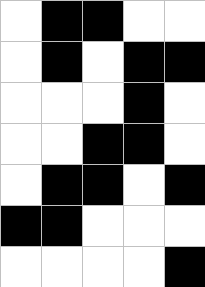[["white", "black", "black", "white", "white"], ["white", "black", "white", "black", "black"], ["white", "white", "white", "black", "white"], ["white", "white", "black", "black", "white"], ["white", "black", "black", "white", "black"], ["black", "black", "white", "white", "white"], ["white", "white", "white", "white", "black"]]